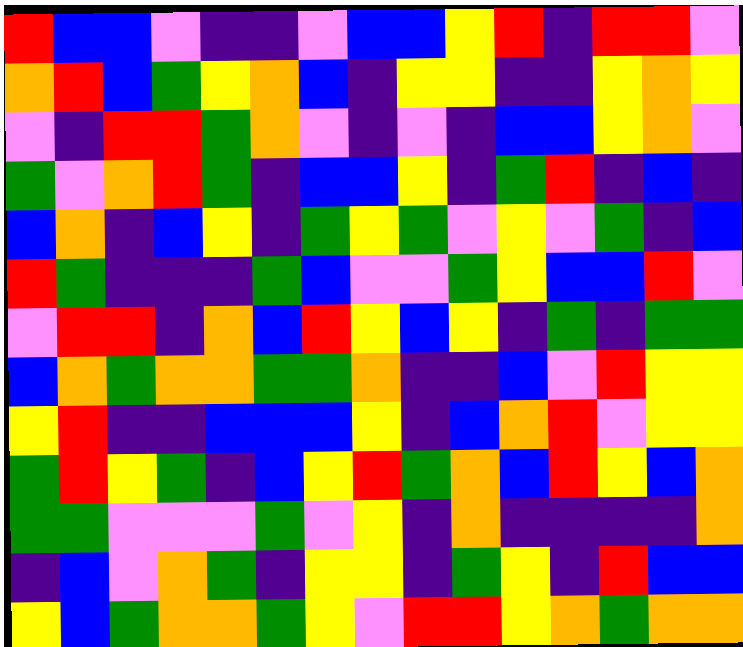[["red", "blue", "blue", "violet", "indigo", "indigo", "violet", "blue", "blue", "yellow", "red", "indigo", "red", "red", "violet"], ["orange", "red", "blue", "green", "yellow", "orange", "blue", "indigo", "yellow", "yellow", "indigo", "indigo", "yellow", "orange", "yellow"], ["violet", "indigo", "red", "red", "green", "orange", "violet", "indigo", "violet", "indigo", "blue", "blue", "yellow", "orange", "violet"], ["green", "violet", "orange", "red", "green", "indigo", "blue", "blue", "yellow", "indigo", "green", "red", "indigo", "blue", "indigo"], ["blue", "orange", "indigo", "blue", "yellow", "indigo", "green", "yellow", "green", "violet", "yellow", "violet", "green", "indigo", "blue"], ["red", "green", "indigo", "indigo", "indigo", "green", "blue", "violet", "violet", "green", "yellow", "blue", "blue", "red", "violet"], ["violet", "red", "red", "indigo", "orange", "blue", "red", "yellow", "blue", "yellow", "indigo", "green", "indigo", "green", "green"], ["blue", "orange", "green", "orange", "orange", "green", "green", "orange", "indigo", "indigo", "blue", "violet", "red", "yellow", "yellow"], ["yellow", "red", "indigo", "indigo", "blue", "blue", "blue", "yellow", "indigo", "blue", "orange", "red", "violet", "yellow", "yellow"], ["green", "red", "yellow", "green", "indigo", "blue", "yellow", "red", "green", "orange", "blue", "red", "yellow", "blue", "orange"], ["green", "green", "violet", "violet", "violet", "green", "violet", "yellow", "indigo", "orange", "indigo", "indigo", "indigo", "indigo", "orange"], ["indigo", "blue", "violet", "orange", "green", "indigo", "yellow", "yellow", "indigo", "green", "yellow", "indigo", "red", "blue", "blue"], ["yellow", "blue", "green", "orange", "orange", "green", "yellow", "violet", "red", "red", "yellow", "orange", "green", "orange", "orange"]]